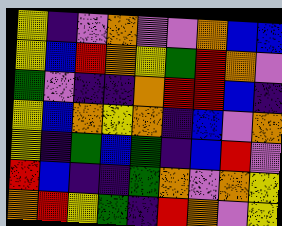[["yellow", "indigo", "violet", "orange", "violet", "violet", "orange", "blue", "blue"], ["yellow", "blue", "red", "orange", "yellow", "green", "red", "orange", "violet"], ["green", "violet", "indigo", "indigo", "orange", "red", "red", "blue", "indigo"], ["yellow", "blue", "orange", "yellow", "orange", "indigo", "blue", "violet", "orange"], ["yellow", "indigo", "green", "blue", "green", "indigo", "blue", "red", "violet"], ["red", "blue", "indigo", "indigo", "green", "orange", "violet", "orange", "yellow"], ["orange", "red", "yellow", "green", "indigo", "red", "orange", "violet", "yellow"]]